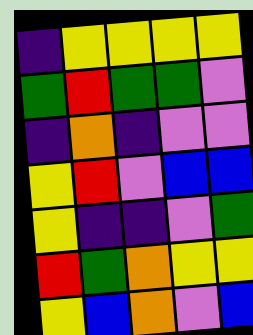[["indigo", "yellow", "yellow", "yellow", "yellow"], ["green", "red", "green", "green", "violet"], ["indigo", "orange", "indigo", "violet", "violet"], ["yellow", "red", "violet", "blue", "blue"], ["yellow", "indigo", "indigo", "violet", "green"], ["red", "green", "orange", "yellow", "yellow"], ["yellow", "blue", "orange", "violet", "blue"]]